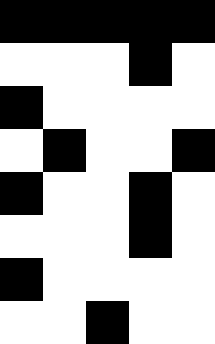[["black", "black", "black", "black", "black"], ["white", "white", "white", "black", "white"], ["black", "white", "white", "white", "white"], ["white", "black", "white", "white", "black"], ["black", "white", "white", "black", "white"], ["white", "white", "white", "black", "white"], ["black", "white", "white", "white", "white"], ["white", "white", "black", "white", "white"]]